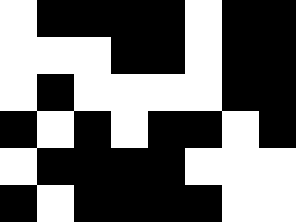[["white", "black", "black", "black", "black", "white", "black", "black"], ["white", "white", "white", "black", "black", "white", "black", "black"], ["white", "black", "white", "white", "white", "white", "black", "black"], ["black", "white", "black", "white", "black", "black", "white", "black"], ["white", "black", "black", "black", "black", "white", "white", "white"], ["black", "white", "black", "black", "black", "black", "white", "white"]]